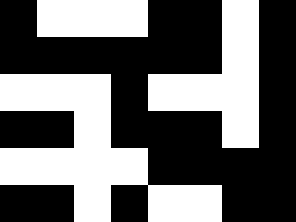[["black", "white", "white", "white", "black", "black", "white", "black"], ["black", "black", "black", "black", "black", "black", "white", "black"], ["white", "white", "white", "black", "white", "white", "white", "black"], ["black", "black", "white", "black", "black", "black", "white", "black"], ["white", "white", "white", "white", "black", "black", "black", "black"], ["black", "black", "white", "black", "white", "white", "black", "black"]]